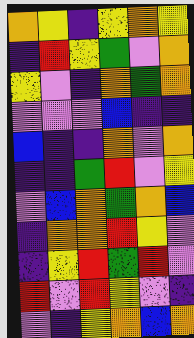[["orange", "yellow", "indigo", "yellow", "orange", "yellow"], ["indigo", "red", "yellow", "green", "violet", "orange"], ["yellow", "violet", "indigo", "orange", "green", "orange"], ["violet", "violet", "violet", "blue", "indigo", "indigo"], ["blue", "indigo", "indigo", "orange", "violet", "orange"], ["indigo", "indigo", "green", "red", "violet", "yellow"], ["violet", "blue", "orange", "green", "orange", "blue"], ["indigo", "orange", "orange", "red", "yellow", "violet"], ["indigo", "yellow", "red", "green", "red", "violet"], ["red", "violet", "red", "yellow", "violet", "indigo"], ["violet", "indigo", "yellow", "orange", "blue", "orange"]]